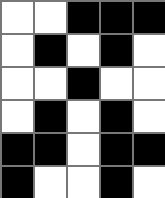[["white", "white", "black", "black", "black"], ["white", "black", "white", "black", "white"], ["white", "white", "black", "white", "white"], ["white", "black", "white", "black", "white"], ["black", "black", "white", "black", "black"], ["black", "white", "white", "black", "white"]]